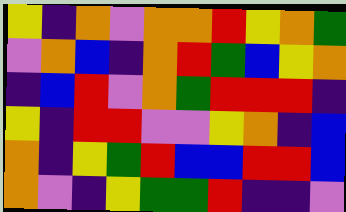[["yellow", "indigo", "orange", "violet", "orange", "orange", "red", "yellow", "orange", "green"], ["violet", "orange", "blue", "indigo", "orange", "red", "green", "blue", "yellow", "orange"], ["indigo", "blue", "red", "violet", "orange", "green", "red", "red", "red", "indigo"], ["yellow", "indigo", "red", "red", "violet", "violet", "yellow", "orange", "indigo", "blue"], ["orange", "indigo", "yellow", "green", "red", "blue", "blue", "red", "red", "blue"], ["orange", "violet", "indigo", "yellow", "green", "green", "red", "indigo", "indigo", "violet"]]